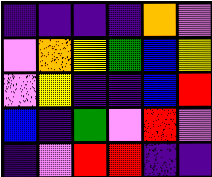[["indigo", "indigo", "indigo", "indigo", "orange", "violet"], ["violet", "orange", "yellow", "green", "blue", "yellow"], ["violet", "yellow", "indigo", "indigo", "blue", "red"], ["blue", "indigo", "green", "violet", "red", "violet"], ["indigo", "violet", "red", "red", "indigo", "indigo"]]